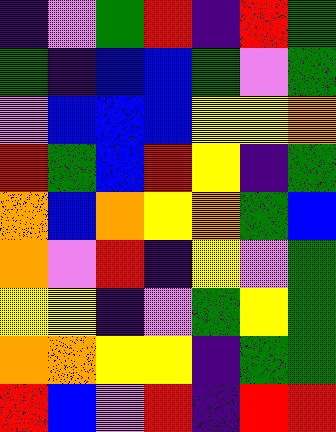[["indigo", "violet", "green", "red", "indigo", "red", "green"], ["green", "indigo", "blue", "blue", "green", "violet", "green"], ["violet", "blue", "blue", "blue", "yellow", "yellow", "orange"], ["red", "green", "blue", "red", "yellow", "indigo", "green"], ["orange", "blue", "orange", "yellow", "orange", "green", "blue"], ["orange", "violet", "red", "indigo", "yellow", "violet", "green"], ["yellow", "yellow", "indigo", "violet", "green", "yellow", "green"], ["orange", "orange", "yellow", "yellow", "indigo", "green", "green"], ["red", "blue", "violet", "red", "indigo", "red", "red"]]